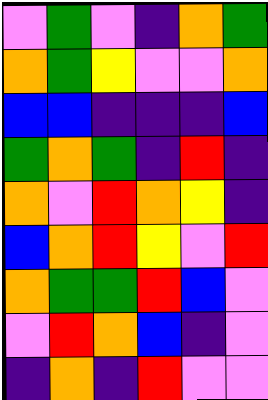[["violet", "green", "violet", "indigo", "orange", "green"], ["orange", "green", "yellow", "violet", "violet", "orange"], ["blue", "blue", "indigo", "indigo", "indigo", "blue"], ["green", "orange", "green", "indigo", "red", "indigo"], ["orange", "violet", "red", "orange", "yellow", "indigo"], ["blue", "orange", "red", "yellow", "violet", "red"], ["orange", "green", "green", "red", "blue", "violet"], ["violet", "red", "orange", "blue", "indigo", "violet"], ["indigo", "orange", "indigo", "red", "violet", "violet"]]